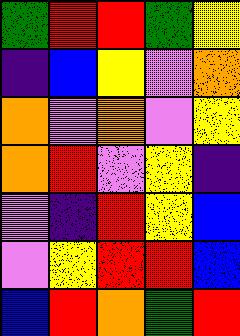[["green", "red", "red", "green", "yellow"], ["indigo", "blue", "yellow", "violet", "orange"], ["orange", "violet", "orange", "violet", "yellow"], ["orange", "red", "violet", "yellow", "indigo"], ["violet", "indigo", "red", "yellow", "blue"], ["violet", "yellow", "red", "red", "blue"], ["blue", "red", "orange", "green", "red"]]